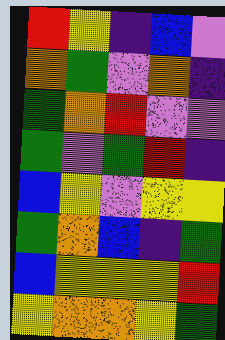[["red", "yellow", "indigo", "blue", "violet"], ["orange", "green", "violet", "orange", "indigo"], ["green", "orange", "red", "violet", "violet"], ["green", "violet", "green", "red", "indigo"], ["blue", "yellow", "violet", "yellow", "yellow"], ["green", "orange", "blue", "indigo", "green"], ["blue", "yellow", "yellow", "yellow", "red"], ["yellow", "orange", "orange", "yellow", "green"]]